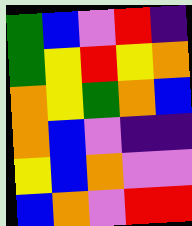[["green", "blue", "violet", "red", "indigo"], ["green", "yellow", "red", "yellow", "orange"], ["orange", "yellow", "green", "orange", "blue"], ["orange", "blue", "violet", "indigo", "indigo"], ["yellow", "blue", "orange", "violet", "violet"], ["blue", "orange", "violet", "red", "red"]]